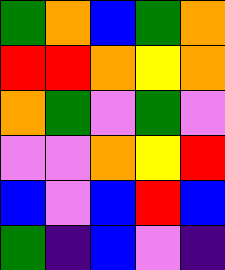[["green", "orange", "blue", "green", "orange"], ["red", "red", "orange", "yellow", "orange"], ["orange", "green", "violet", "green", "violet"], ["violet", "violet", "orange", "yellow", "red"], ["blue", "violet", "blue", "red", "blue"], ["green", "indigo", "blue", "violet", "indigo"]]